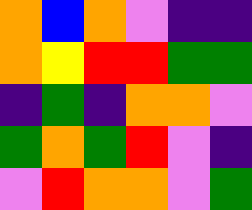[["orange", "blue", "orange", "violet", "indigo", "indigo"], ["orange", "yellow", "red", "red", "green", "green"], ["indigo", "green", "indigo", "orange", "orange", "violet"], ["green", "orange", "green", "red", "violet", "indigo"], ["violet", "red", "orange", "orange", "violet", "green"]]